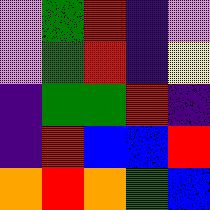[["violet", "green", "red", "indigo", "violet"], ["violet", "green", "red", "indigo", "yellow"], ["indigo", "green", "green", "red", "indigo"], ["indigo", "red", "blue", "blue", "red"], ["orange", "red", "orange", "green", "blue"]]